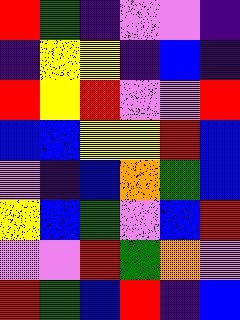[["red", "green", "indigo", "violet", "violet", "indigo"], ["indigo", "yellow", "yellow", "indigo", "blue", "indigo"], ["red", "yellow", "red", "violet", "violet", "red"], ["blue", "blue", "yellow", "yellow", "red", "blue"], ["violet", "indigo", "blue", "orange", "green", "blue"], ["yellow", "blue", "green", "violet", "blue", "red"], ["violet", "violet", "red", "green", "orange", "violet"], ["red", "green", "blue", "red", "indigo", "blue"]]